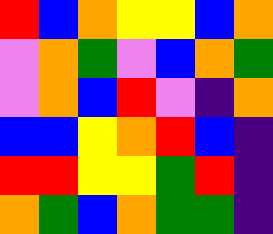[["red", "blue", "orange", "yellow", "yellow", "blue", "orange"], ["violet", "orange", "green", "violet", "blue", "orange", "green"], ["violet", "orange", "blue", "red", "violet", "indigo", "orange"], ["blue", "blue", "yellow", "orange", "red", "blue", "indigo"], ["red", "red", "yellow", "yellow", "green", "red", "indigo"], ["orange", "green", "blue", "orange", "green", "green", "indigo"]]